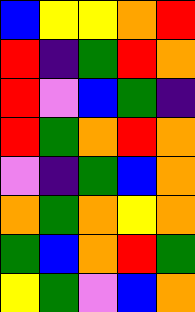[["blue", "yellow", "yellow", "orange", "red"], ["red", "indigo", "green", "red", "orange"], ["red", "violet", "blue", "green", "indigo"], ["red", "green", "orange", "red", "orange"], ["violet", "indigo", "green", "blue", "orange"], ["orange", "green", "orange", "yellow", "orange"], ["green", "blue", "orange", "red", "green"], ["yellow", "green", "violet", "blue", "orange"]]